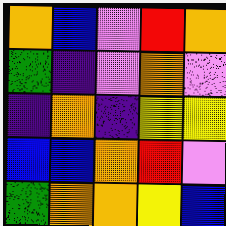[["orange", "blue", "violet", "red", "orange"], ["green", "indigo", "violet", "orange", "violet"], ["indigo", "orange", "indigo", "yellow", "yellow"], ["blue", "blue", "orange", "red", "violet"], ["green", "orange", "orange", "yellow", "blue"]]